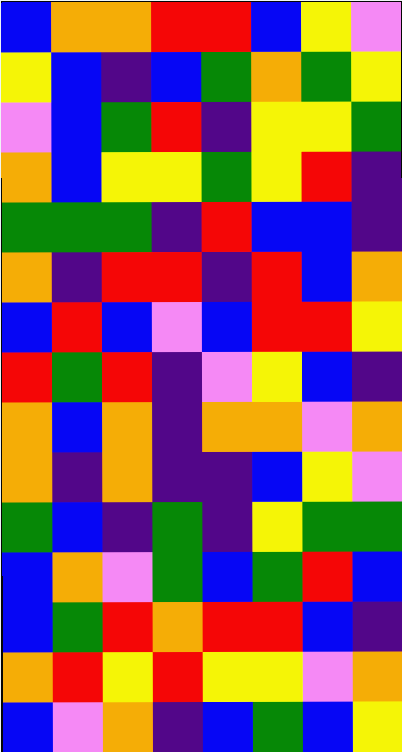[["blue", "orange", "orange", "red", "red", "blue", "yellow", "violet"], ["yellow", "blue", "indigo", "blue", "green", "orange", "green", "yellow"], ["violet", "blue", "green", "red", "indigo", "yellow", "yellow", "green"], ["orange", "blue", "yellow", "yellow", "green", "yellow", "red", "indigo"], ["green", "green", "green", "indigo", "red", "blue", "blue", "indigo"], ["orange", "indigo", "red", "red", "indigo", "red", "blue", "orange"], ["blue", "red", "blue", "violet", "blue", "red", "red", "yellow"], ["red", "green", "red", "indigo", "violet", "yellow", "blue", "indigo"], ["orange", "blue", "orange", "indigo", "orange", "orange", "violet", "orange"], ["orange", "indigo", "orange", "indigo", "indigo", "blue", "yellow", "violet"], ["green", "blue", "indigo", "green", "indigo", "yellow", "green", "green"], ["blue", "orange", "violet", "green", "blue", "green", "red", "blue"], ["blue", "green", "red", "orange", "red", "red", "blue", "indigo"], ["orange", "red", "yellow", "red", "yellow", "yellow", "violet", "orange"], ["blue", "violet", "orange", "indigo", "blue", "green", "blue", "yellow"]]